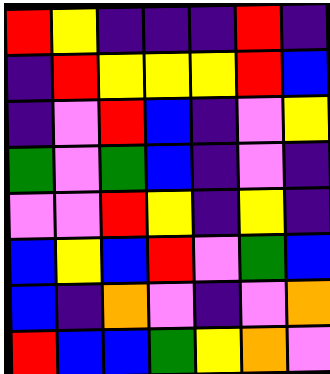[["red", "yellow", "indigo", "indigo", "indigo", "red", "indigo"], ["indigo", "red", "yellow", "yellow", "yellow", "red", "blue"], ["indigo", "violet", "red", "blue", "indigo", "violet", "yellow"], ["green", "violet", "green", "blue", "indigo", "violet", "indigo"], ["violet", "violet", "red", "yellow", "indigo", "yellow", "indigo"], ["blue", "yellow", "blue", "red", "violet", "green", "blue"], ["blue", "indigo", "orange", "violet", "indigo", "violet", "orange"], ["red", "blue", "blue", "green", "yellow", "orange", "violet"]]